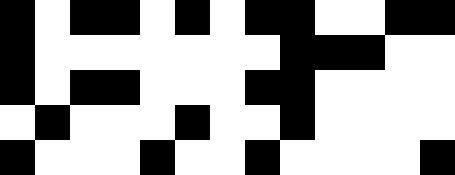[["black", "white", "black", "black", "white", "black", "white", "black", "black", "white", "white", "black", "black"], ["black", "white", "white", "white", "white", "white", "white", "white", "black", "black", "black", "white", "white"], ["black", "white", "black", "black", "white", "white", "white", "black", "black", "white", "white", "white", "white"], ["white", "black", "white", "white", "white", "black", "white", "white", "black", "white", "white", "white", "white"], ["black", "white", "white", "white", "black", "white", "white", "black", "white", "white", "white", "white", "black"]]